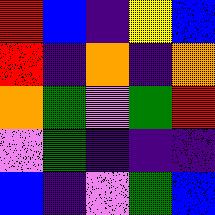[["red", "blue", "indigo", "yellow", "blue"], ["red", "indigo", "orange", "indigo", "orange"], ["orange", "green", "violet", "green", "red"], ["violet", "green", "indigo", "indigo", "indigo"], ["blue", "indigo", "violet", "green", "blue"]]